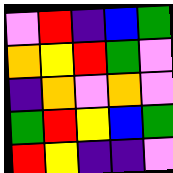[["violet", "red", "indigo", "blue", "green"], ["orange", "yellow", "red", "green", "violet"], ["indigo", "orange", "violet", "orange", "violet"], ["green", "red", "yellow", "blue", "green"], ["red", "yellow", "indigo", "indigo", "violet"]]